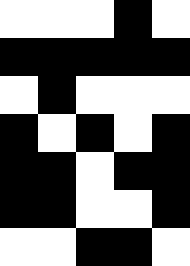[["white", "white", "white", "black", "white"], ["black", "black", "black", "black", "black"], ["white", "black", "white", "white", "white"], ["black", "white", "black", "white", "black"], ["black", "black", "white", "black", "black"], ["black", "black", "white", "white", "black"], ["white", "white", "black", "black", "white"]]